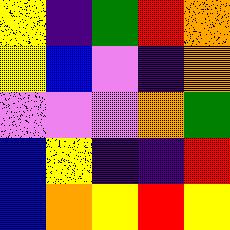[["yellow", "indigo", "green", "red", "orange"], ["yellow", "blue", "violet", "indigo", "orange"], ["violet", "violet", "violet", "orange", "green"], ["blue", "yellow", "indigo", "indigo", "red"], ["blue", "orange", "yellow", "red", "yellow"]]